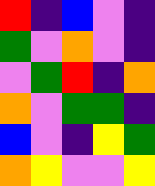[["red", "indigo", "blue", "violet", "indigo"], ["green", "violet", "orange", "violet", "indigo"], ["violet", "green", "red", "indigo", "orange"], ["orange", "violet", "green", "green", "indigo"], ["blue", "violet", "indigo", "yellow", "green"], ["orange", "yellow", "violet", "violet", "yellow"]]